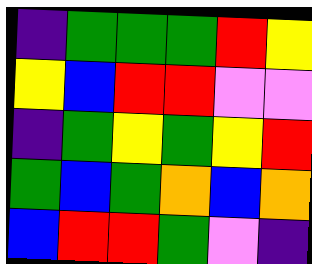[["indigo", "green", "green", "green", "red", "yellow"], ["yellow", "blue", "red", "red", "violet", "violet"], ["indigo", "green", "yellow", "green", "yellow", "red"], ["green", "blue", "green", "orange", "blue", "orange"], ["blue", "red", "red", "green", "violet", "indigo"]]